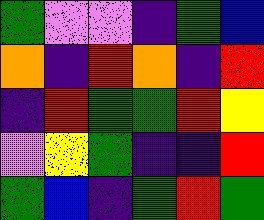[["green", "violet", "violet", "indigo", "green", "blue"], ["orange", "indigo", "red", "orange", "indigo", "red"], ["indigo", "red", "green", "green", "red", "yellow"], ["violet", "yellow", "green", "indigo", "indigo", "red"], ["green", "blue", "indigo", "green", "red", "green"]]